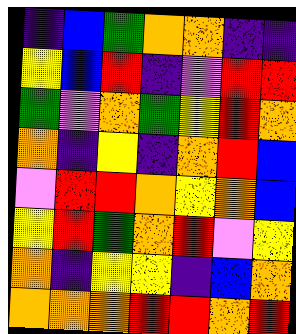[["indigo", "blue", "green", "orange", "orange", "indigo", "indigo"], ["yellow", "blue", "red", "indigo", "violet", "red", "red"], ["green", "violet", "orange", "green", "yellow", "red", "orange"], ["orange", "indigo", "yellow", "indigo", "orange", "red", "blue"], ["violet", "red", "red", "orange", "yellow", "orange", "blue"], ["yellow", "red", "green", "orange", "red", "violet", "yellow"], ["orange", "indigo", "yellow", "yellow", "indigo", "blue", "orange"], ["orange", "orange", "orange", "red", "red", "orange", "red"]]